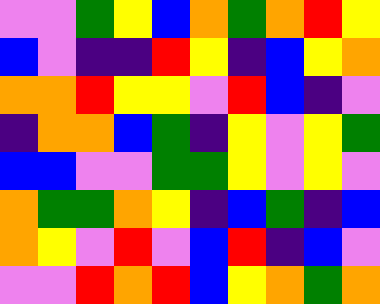[["violet", "violet", "green", "yellow", "blue", "orange", "green", "orange", "red", "yellow"], ["blue", "violet", "indigo", "indigo", "red", "yellow", "indigo", "blue", "yellow", "orange"], ["orange", "orange", "red", "yellow", "yellow", "violet", "red", "blue", "indigo", "violet"], ["indigo", "orange", "orange", "blue", "green", "indigo", "yellow", "violet", "yellow", "green"], ["blue", "blue", "violet", "violet", "green", "green", "yellow", "violet", "yellow", "violet"], ["orange", "green", "green", "orange", "yellow", "indigo", "blue", "green", "indigo", "blue"], ["orange", "yellow", "violet", "red", "violet", "blue", "red", "indigo", "blue", "violet"], ["violet", "violet", "red", "orange", "red", "blue", "yellow", "orange", "green", "orange"]]